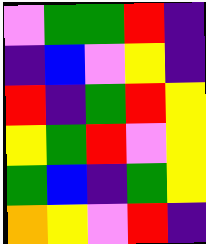[["violet", "green", "green", "red", "indigo"], ["indigo", "blue", "violet", "yellow", "indigo"], ["red", "indigo", "green", "red", "yellow"], ["yellow", "green", "red", "violet", "yellow"], ["green", "blue", "indigo", "green", "yellow"], ["orange", "yellow", "violet", "red", "indigo"]]